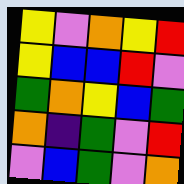[["yellow", "violet", "orange", "yellow", "red"], ["yellow", "blue", "blue", "red", "violet"], ["green", "orange", "yellow", "blue", "green"], ["orange", "indigo", "green", "violet", "red"], ["violet", "blue", "green", "violet", "orange"]]